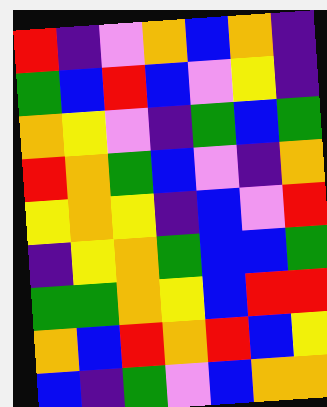[["red", "indigo", "violet", "orange", "blue", "orange", "indigo"], ["green", "blue", "red", "blue", "violet", "yellow", "indigo"], ["orange", "yellow", "violet", "indigo", "green", "blue", "green"], ["red", "orange", "green", "blue", "violet", "indigo", "orange"], ["yellow", "orange", "yellow", "indigo", "blue", "violet", "red"], ["indigo", "yellow", "orange", "green", "blue", "blue", "green"], ["green", "green", "orange", "yellow", "blue", "red", "red"], ["orange", "blue", "red", "orange", "red", "blue", "yellow"], ["blue", "indigo", "green", "violet", "blue", "orange", "orange"]]